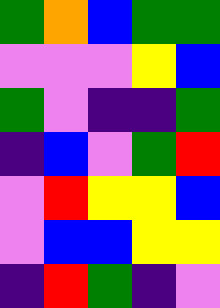[["green", "orange", "blue", "green", "green"], ["violet", "violet", "violet", "yellow", "blue"], ["green", "violet", "indigo", "indigo", "green"], ["indigo", "blue", "violet", "green", "red"], ["violet", "red", "yellow", "yellow", "blue"], ["violet", "blue", "blue", "yellow", "yellow"], ["indigo", "red", "green", "indigo", "violet"]]